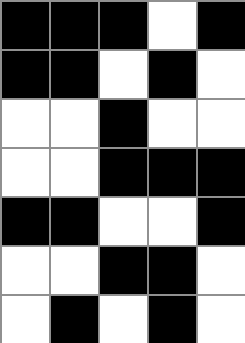[["black", "black", "black", "white", "black"], ["black", "black", "white", "black", "white"], ["white", "white", "black", "white", "white"], ["white", "white", "black", "black", "black"], ["black", "black", "white", "white", "black"], ["white", "white", "black", "black", "white"], ["white", "black", "white", "black", "white"]]